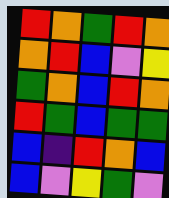[["red", "orange", "green", "red", "orange"], ["orange", "red", "blue", "violet", "yellow"], ["green", "orange", "blue", "red", "orange"], ["red", "green", "blue", "green", "green"], ["blue", "indigo", "red", "orange", "blue"], ["blue", "violet", "yellow", "green", "violet"]]